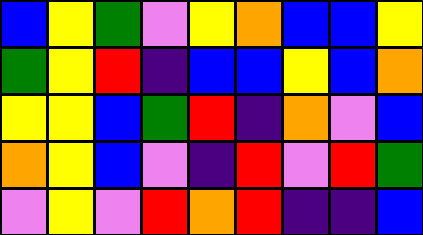[["blue", "yellow", "green", "violet", "yellow", "orange", "blue", "blue", "yellow"], ["green", "yellow", "red", "indigo", "blue", "blue", "yellow", "blue", "orange"], ["yellow", "yellow", "blue", "green", "red", "indigo", "orange", "violet", "blue"], ["orange", "yellow", "blue", "violet", "indigo", "red", "violet", "red", "green"], ["violet", "yellow", "violet", "red", "orange", "red", "indigo", "indigo", "blue"]]